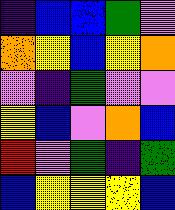[["indigo", "blue", "blue", "green", "violet"], ["orange", "yellow", "blue", "yellow", "orange"], ["violet", "indigo", "green", "violet", "violet"], ["yellow", "blue", "violet", "orange", "blue"], ["red", "violet", "green", "indigo", "green"], ["blue", "yellow", "yellow", "yellow", "blue"]]